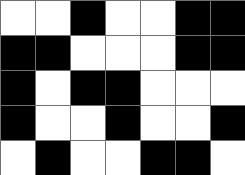[["white", "white", "black", "white", "white", "black", "black"], ["black", "black", "white", "white", "white", "black", "black"], ["black", "white", "black", "black", "white", "white", "white"], ["black", "white", "white", "black", "white", "white", "black"], ["white", "black", "white", "white", "black", "black", "white"]]